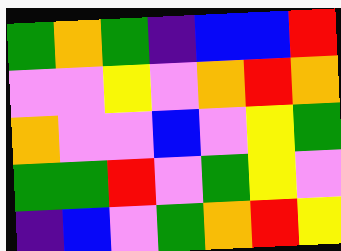[["green", "orange", "green", "indigo", "blue", "blue", "red"], ["violet", "violet", "yellow", "violet", "orange", "red", "orange"], ["orange", "violet", "violet", "blue", "violet", "yellow", "green"], ["green", "green", "red", "violet", "green", "yellow", "violet"], ["indigo", "blue", "violet", "green", "orange", "red", "yellow"]]